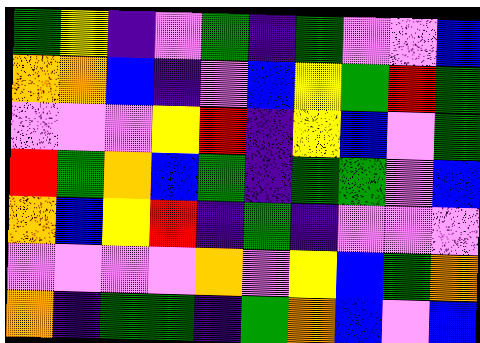[["green", "yellow", "indigo", "violet", "green", "indigo", "green", "violet", "violet", "blue"], ["orange", "orange", "blue", "indigo", "violet", "blue", "yellow", "green", "red", "green"], ["violet", "violet", "violet", "yellow", "red", "indigo", "yellow", "blue", "violet", "green"], ["red", "green", "orange", "blue", "green", "indigo", "green", "green", "violet", "blue"], ["orange", "blue", "yellow", "red", "indigo", "green", "indigo", "violet", "violet", "violet"], ["violet", "violet", "violet", "violet", "orange", "violet", "yellow", "blue", "green", "orange"], ["orange", "indigo", "green", "green", "indigo", "green", "orange", "blue", "violet", "blue"]]